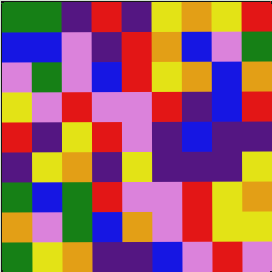[["green", "green", "indigo", "red", "indigo", "yellow", "orange", "yellow", "red"], ["blue", "blue", "violet", "indigo", "red", "orange", "blue", "violet", "green"], ["violet", "green", "violet", "blue", "red", "yellow", "orange", "blue", "orange"], ["yellow", "violet", "red", "violet", "violet", "red", "indigo", "blue", "red"], ["red", "indigo", "yellow", "red", "violet", "indigo", "blue", "indigo", "indigo"], ["indigo", "yellow", "orange", "indigo", "yellow", "indigo", "indigo", "indigo", "yellow"], ["green", "blue", "green", "red", "violet", "violet", "red", "yellow", "orange"], ["orange", "violet", "green", "blue", "orange", "violet", "red", "yellow", "yellow"], ["green", "yellow", "orange", "indigo", "indigo", "blue", "violet", "red", "violet"]]